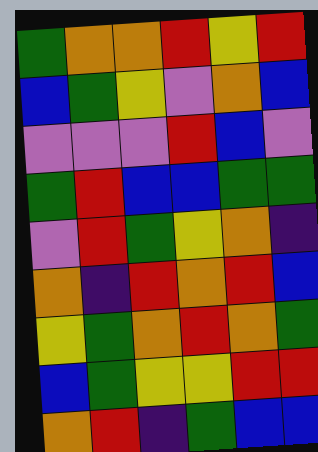[["green", "orange", "orange", "red", "yellow", "red"], ["blue", "green", "yellow", "violet", "orange", "blue"], ["violet", "violet", "violet", "red", "blue", "violet"], ["green", "red", "blue", "blue", "green", "green"], ["violet", "red", "green", "yellow", "orange", "indigo"], ["orange", "indigo", "red", "orange", "red", "blue"], ["yellow", "green", "orange", "red", "orange", "green"], ["blue", "green", "yellow", "yellow", "red", "red"], ["orange", "red", "indigo", "green", "blue", "blue"]]